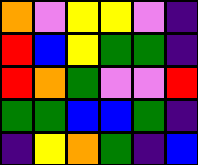[["orange", "violet", "yellow", "yellow", "violet", "indigo"], ["red", "blue", "yellow", "green", "green", "indigo"], ["red", "orange", "green", "violet", "violet", "red"], ["green", "green", "blue", "blue", "green", "indigo"], ["indigo", "yellow", "orange", "green", "indigo", "blue"]]